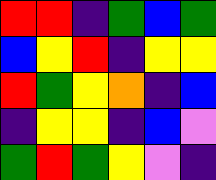[["red", "red", "indigo", "green", "blue", "green"], ["blue", "yellow", "red", "indigo", "yellow", "yellow"], ["red", "green", "yellow", "orange", "indigo", "blue"], ["indigo", "yellow", "yellow", "indigo", "blue", "violet"], ["green", "red", "green", "yellow", "violet", "indigo"]]